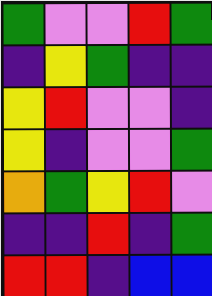[["green", "violet", "violet", "red", "green"], ["indigo", "yellow", "green", "indigo", "indigo"], ["yellow", "red", "violet", "violet", "indigo"], ["yellow", "indigo", "violet", "violet", "green"], ["orange", "green", "yellow", "red", "violet"], ["indigo", "indigo", "red", "indigo", "green"], ["red", "red", "indigo", "blue", "blue"]]